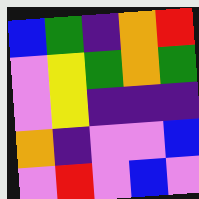[["blue", "green", "indigo", "orange", "red"], ["violet", "yellow", "green", "orange", "green"], ["violet", "yellow", "indigo", "indigo", "indigo"], ["orange", "indigo", "violet", "violet", "blue"], ["violet", "red", "violet", "blue", "violet"]]